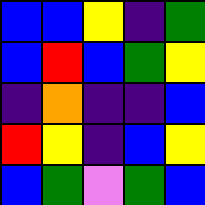[["blue", "blue", "yellow", "indigo", "green"], ["blue", "red", "blue", "green", "yellow"], ["indigo", "orange", "indigo", "indigo", "blue"], ["red", "yellow", "indigo", "blue", "yellow"], ["blue", "green", "violet", "green", "blue"]]